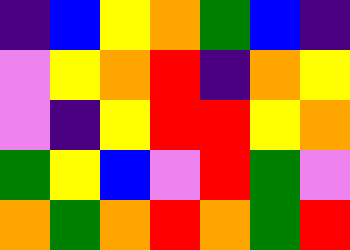[["indigo", "blue", "yellow", "orange", "green", "blue", "indigo"], ["violet", "yellow", "orange", "red", "indigo", "orange", "yellow"], ["violet", "indigo", "yellow", "red", "red", "yellow", "orange"], ["green", "yellow", "blue", "violet", "red", "green", "violet"], ["orange", "green", "orange", "red", "orange", "green", "red"]]